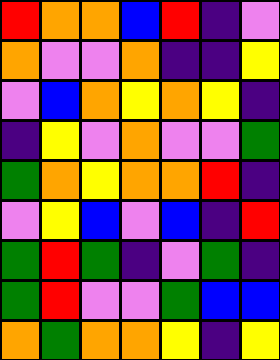[["red", "orange", "orange", "blue", "red", "indigo", "violet"], ["orange", "violet", "violet", "orange", "indigo", "indigo", "yellow"], ["violet", "blue", "orange", "yellow", "orange", "yellow", "indigo"], ["indigo", "yellow", "violet", "orange", "violet", "violet", "green"], ["green", "orange", "yellow", "orange", "orange", "red", "indigo"], ["violet", "yellow", "blue", "violet", "blue", "indigo", "red"], ["green", "red", "green", "indigo", "violet", "green", "indigo"], ["green", "red", "violet", "violet", "green", "blue", "blue"], ["orange", "green", "orange", "orange", "yellow", "indigo", "yellow"]]